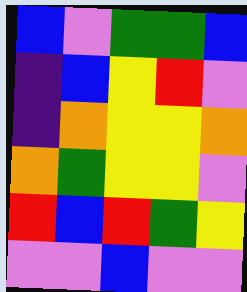[["blue", "violet", "green", "green", "blue"], ["indigo", "blue", "yellow", "red", "violet"], ["indigo", "orange", "yellow", "yellow", "orange"], ["orange", "green", "yellow", "yellow", "violet"], ["red", "blue", "red", "green", "yellow"], ["violet", "violet", "blue", "violet", "violet"]]